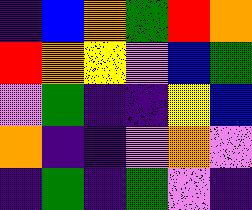[["indigo", "blue", "orange", "green", "red", "orange"], ["red", "orange", "yellow", "violet", "blue", "green"], ["violet", "green", "indigo", "indigo", "yellow", "blue"], ["orange", "indigo", "indigo", "violet", "orange", "violet"], ["indigo", "green", "indigo", "green", "violet", "indigo"]]